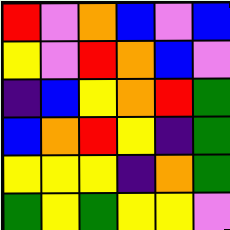[["red", "violet", "orange", "blue", "violet", "blue"], ["yellow", "violet", "red", "orange", "blue", "violet"], ["indigo", "blue", "yellow", "orange", "red", "green"], ["blue", "orange", "red", "yellow", "indigo", "green"], ["yellow", "yellow", "yellow", "indigo", "orange", "green"], ["green", "yellow", "green", "yellow", "yellow", "violet"]]